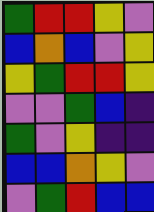[["green", "red", "red", "yellow", "violet"], ["blue", "orange", "blue", "violet", "yellow"], ["yellow", "green", "red", "red", "yellow"], ["violet", "violet", "green", "blue", "indigo"], ["green", "violet", "yellow", "indigo", "indigo"], ["blue", "blue", "orange", "yellow", "violet"], ["violet", "green", "red", "blue", "blue"]]